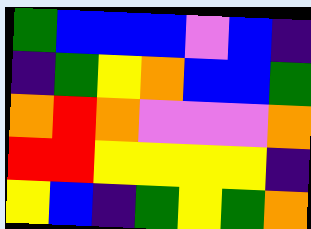[["green", "blue", "blue", "blue", "violet", "blue", "indigo"], ["indigo", "green", "yellow", "orange", "blue", "blue", "green"], ["orange", "red", "orange", "violet", "violet", "violet", "orange"], ["red", "red", "yellow", "yellow", "yellow", "yellow", "indigo"], ["yellow", "blue", "indigo", "green", "yellow", "green", "orange"]]